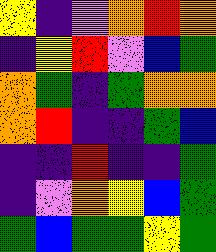[["yellow", "indigo", "violet", "orange", "red", "orange"], ["indigo", "yellow", "red", "violet", "blue", "green"], ["orange", "green", "indigo", "green", "orange", "orange"], ["orange", "red", "indigo", "indigo", "green", "blue"], ["indigo", "indigo", "red", "indigo", "indigo", "green"], ["indigo", "violet", "orange", "yellow", "blue", "green"], ["green", "blue", "green", "green", "yellow", "green"]]